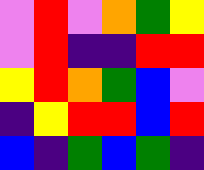[["violet", "red", "violet", "orange", "green", "yellow"], ["violet", "red", "indigo", "indigo", "red", "red"], ["yellow", "red", "orange", "green", "blue", "violet"], ["indigo", "yellow", "red", "red", "blue", "red"], ["blue", "indigo", "green", "blue", "green", "indigo"]]